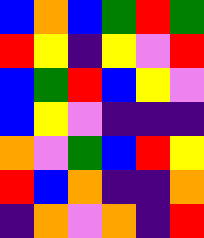[["blue", "orange", "blue", "green", "red", "green"], ["red", "yellow", "indigo", "yellow", "violet", "red"], ["blue", "green", "red", "blue", "yellow", "violet"], ["blue", "yellow", "violet", "indigo", "indigo", "indigo"], ["orange", "violet", "green", "blue", "red", "yellow"], ["red", "blue", "orange", "indigo", "indigo", "orange"], ["indigo", "orange", "violet", "orange", "indigo", "red"]]